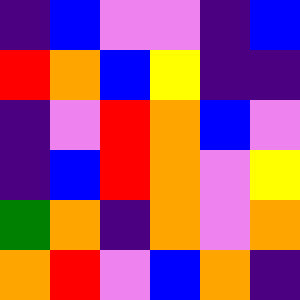[["indigo", "blue", "violet", "violet", "indigo", "blue"], ["red", "orange", "blue", "yellow", "indigo", "indigo"], ["indigo", "violet", "red", "orange", "blue", "violet"], ["indigo", "blue", "red", "orange", "violet", "yellow"], ["green", "orange", "indigo", "orange", "violet", "orange"], ["orange", "red", "violet", "blue", "orange", "indigo"]]